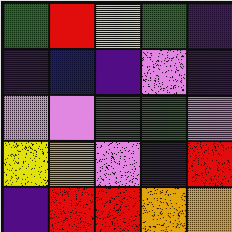[["green", "red", "yellow", "green", "indigo"], ["indigo", "blue", "indigo", "violet", "indigo"], ["violet", "violet", "green", "green", "violet"], ["yellow", "orange", "violet", "indigo", "red"], ["indigo", "red", "red", "orange", "orange"]]